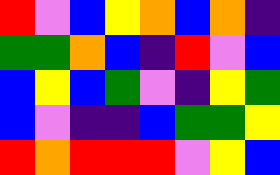[["red", "violet", "blue", "yellow", "orange", "blue", "orange", "indigo"], ["green", "green", "orange", "blue", "indigo", "red", "violet", "blue"], ["blue", "yellow", "blue", "green", "violet", "indigo", "yellow", "green"], ["blue", "violet", "indigo", "indigo", "blue", "green", "green", "yellow"], ["red", "orange", "red", "red", "red", "violet", "yellow", "blue"]]